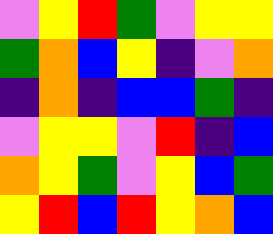[["violet", "yellow", "red", "green", "violet", "yellow", "yellow"], ["green", "orange", "blue", "yellow", "indigo", "violet", "orange"], ["indigo", "orange", "indigo", "blue", "blue", "green", "indigo"], ["violet", "yellow", "yellow", "violet", "red", "indigo", "blue"], ["orange", "yellow", "green", "violet", "yellow", "blue", "green"], ["yellow", "red", "blue", "red", "yellow", "orange", "blue"]]